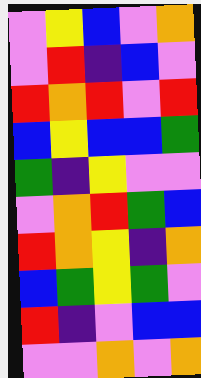[["violet", "yellow", "blue", "violet", "orange"], ["violet", "red", "indigo", "blue", "violet"], ["red", "orange", "red", "violet", "red"], ["blue", "yellow", "blue", "blue", "green"], ["green", "indigo", "yellow", "violet", "violet"], ["violet", "orange", "red", "green", "blue"], ["red", "orange", "yellow", "indigo", "orange"], ["blue", "green", "yellow", "green", "violet"], ["red", "indigo", "violet", "blue", "blue"], ["violet", "violet", "orange", "violet", "orange"]]